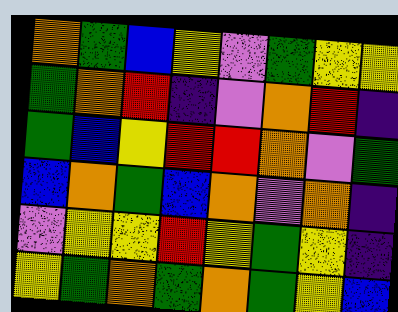[["orange", "green", "blue", "yellow", "violet", "green", "yellow", "yellow"], ["green", "orange", "red", "indigo", "violet", "orange", "red", "indigo"], ["green", "blue", "yellow", "red", "red", "orange", "violet", "green"], ["blue", "orange", "green", "blue", "orange", "violet", "orange", "indigo"], ["violet", "yellow", "yellow", "red", "yellow", "green", "yellow", "indigo"], ["yellow", "green", "orange", "green", "orange", "green", "yellow", "blue"]]